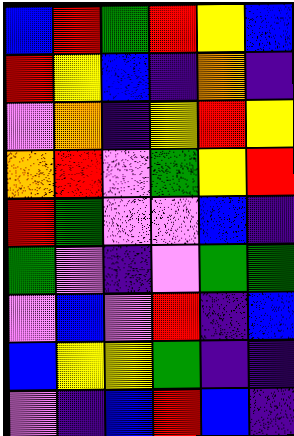[["blue", "red", "green", "red", "yellow", "blue"], ["red", "yellow", "blue", "indigo", "orange", "indigo"], ["violet", "orange", "indigo", "yellow", "red", "yellow"], ["orange", "red", "violet", "green", "yellow", "red"], ["red", "green", "violet", "violet", "blue", "indigo"], ["green", "violet", "indigo", "violet", "green", "green"], ["violet", "blue", "violet", "red", "indigo", "blue"], ["blue", "yellow", "yellow", "green", "indigo", "indigo"], ["violet", "indigo", "blue", "red", "blue", "indigo"]]